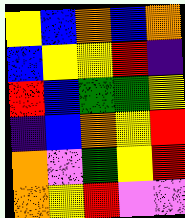[["yellow", "blue", "orange", "blue", "orange"], ["blue", "yellow", "yellow", "red", "indigo"], ["red", "blue", "green", "green", "yellow"], ["indigo", "blue", "orange", "yellow", "red"], ["orange", "violet", "green", "yellow", "red"], ["orange", "yellow", "red", "violet", "violet"]]